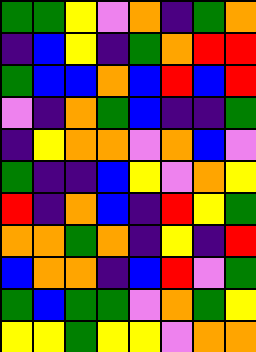[["green", "green", "yellow", "violet", "orange", "indigo", "green", "orange"], ["indigo", "blue", "yellow", "indigo", "green", "orange", "red", "red"], ["green", "blue", "blue", "orange", "blue", "red", "blue", "red"], ["violet", "indigo", "orange", "green", "blue", "indigo", "indigo", "green"], ["indigo", "yellow", "orange", "orange", "violet", "orange", "blue", "violet"], ["green", "indigo", "indigo", "blue", "yellow", "violet", "orange", "yellow"], ["red", "indigo", "orange", "blue", "indigo", "red", "yellow", "green"], ["orange", "orange", "green", "orange", "indigo", "yellow", "indigo", "red"], ["blue", "orange", "orange", "indigo", "blue", "red", "violet", "green"], ["green", "blue", "green", "green", "violet", "orange", "green", "yellow"], ["yellow", "yellow", "green", "yellow", "yellow", "violet", "orange", "orange"]]